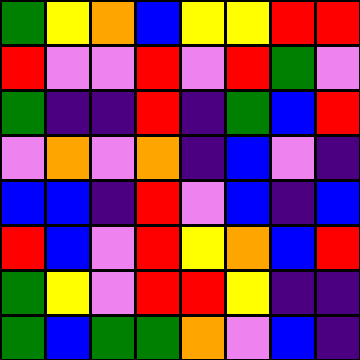[["green", "yellow", "orange", "blue", "yellow", "yellow", "red", "red"], ["red", "violet", "violet", "red", "violet", "red", "green", "violet"], ["green", "indigo", "indigo", "red", "indigo", "green", "blue", "red"], ["violet", "orange", "violet", "orange", "indigo", "blue", "violet", "indigo"], ["blue", "blue", "indigo", "red", "violet", "blue", "indigo", "blue"], ["red", "blue", "violet", "red", "yellow", "orange", "blue", "red"], ["green", "yellow", "violet", "red", "red", "yellow", "indigo", "indigo"], ["green", "blue", "green", "green", "orange", "violet", "blue", "indigo"]]